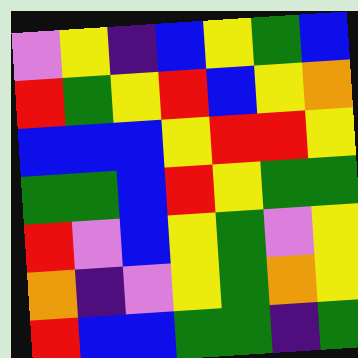[["violet", "yellow", "indigo", "blue", "yellow", "green", "blue"], ["red", "green", "yellow", "red", "blue", "yellow", "orange"], ["blue", "blue", "blue", "yellow", "red", "red", "yellow"], ["green", "green", "blue", "red", "yellow", "green", "green"], ["red", "violet", "blue", "yellow", "green", "violet", "yellow"], ["orange", "indigo", "violet", "yellow", "green", "orange", "yellow"], ["red", "blue", "blue", "green", "green", "indigo", "green"]]